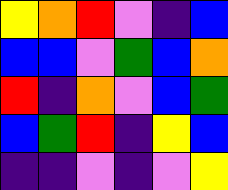[["yellow", "orange", "red", "violet", "indigo", "blue"], ["blue", "blue", "violet", "green", "blue", "orange"], ["red", "indigo", "orange", "violet", "blue", "green"], ["blue", "green", "red", "indigo", "yellow", "blue"], ["indigo", "indigo", "violet", "indigo", "violet", "yellow"]]